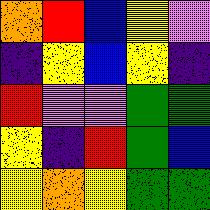[["orange", "red", "blue", "yellow", "violet"], ["indigo", "yellow", "blue", "yellow", "indigo"], ["red", "violet", "violet", "green", "green"], ["yellow", "indigo", "red", "green", "blue"], ["yellow", "orange", "yellow", "green", "green"]]